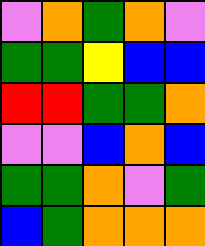[["violet", "orange", "green", "orange", "violet"], ["green", "green", "yellow", "blue", "blue"], ["red", "red", "green", "green", "orange"], ["violet", "violet", "blue", "orange", "blue"], ["green", "green", "orange", "violet", "green"], ["blue", "green", "orange", "orange", "orange"]]